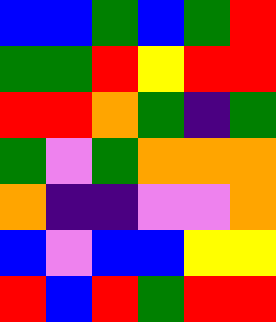[["blue", "blue", "green", "blue", "green", "red"], ["green", "green", "red", "yellow", "red", "red"], ["red", "red", "orange", "green", "indigo", "green"], ["green", "violet", "green", "orange", "orange", "orange"], ["orange", "indigo", "indigo", "violet", "violet", "orange"], ["blue", "violet", "blue", "blue", "yellow", "yellow"], ["red", "blue", "red", "green", "red", "red"]]